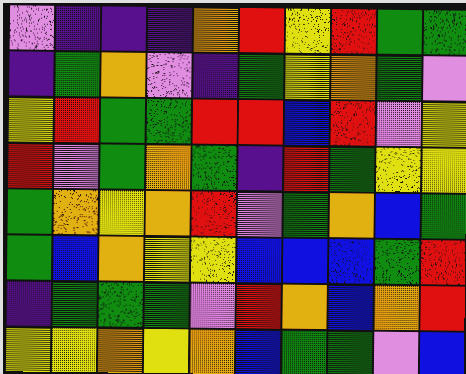[["violet", "indigo", "indigo", "indigo", "orange", "red", "yellow", "red", "green", "green"], ["indigo", "green", "orange", "violet", "indigo", "green", "yellow", "orange", "green", "violet"], ["yellow", "red", "green", "green", "red", "red", "blue", "red", "violet", "yellow"], ["red", "violet", "green", "orange", "green", "indigo", "red", "green", "yellow", "yellow"], ["green", "orange", "yellow", "orange", "red", "violet", "green", "orange", "blue", "green"], ["green", "blue", "orange", "yellow", "yellow", "blue", "blue", "blue", "green", "red"], ["indigo", "green", "green", "green", "violet", "red", "orange", "blue", "orange", "red"], ["yellow", "yellow", "orange", "yellow", "orange", "blue", "green", "green", "violet", "blue"]]